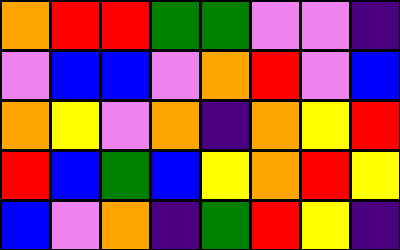[["orange", "red", "red", "green", "green", "violet", "violet", "indigo"], ["violet", "blue", "blue", "violet", "orange", "red", "violet", "blue"], ["orange", "yellow", "violet", "orange", "indigo", "orange", "yellow", "red"], ["red", "blue", "green", "blue", "yellow", "orange", "red", "yellow"], ["blue", "violet", "orange", "indigo", "green", "red", "yellow", "indigo"]]